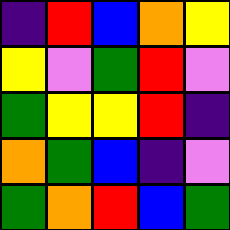[["indigo", "red", "blue", "orange", "yellow"], ["yellow", "violet", "green", "red", "violet"], ["green", "yellow", "yellow", "red", "indigo"], ["orange", "green", "blue", "indigo", "violet"], ["green", "orange", "red", "blue", "green"]]